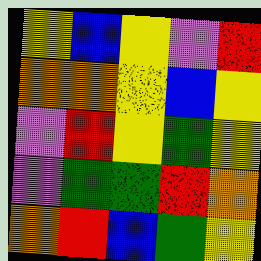[["yellow", "blue", "yellow", "violet", "red"], ["orange", "orange", "yellow", "blue", "yellow"], ["violet", "red", "yellow", "green", "yellow"], ["violet", "green", "green", "red", "orange"], ["orange", "red", "blue", "green", "yellow"]]